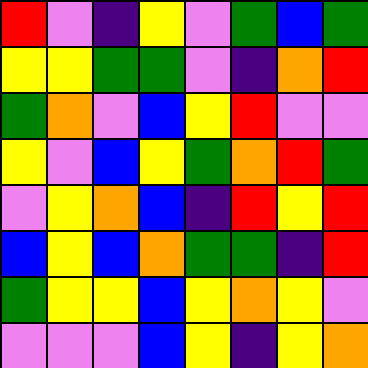[["red", "violet", "indigo", "yellow", "violet", "green", "blue", "green"], ["yellow", "yellow", "green", "green", "violet", "indigo", "orange", "red"], ["green", "orange", "violet", "blue", "yellow", "red", "violet", "violet"], ["yellow", "violet", "blue", "yellow", "green", "orange", "red", "green"], ["violet", "yellow", "orange", "blue", "indigo", "red", "yellow", "red"], ["blue", "yellow", "blue", "orange", "green", "green", "indigo", "red"], ["green", "yellow", "yellow", "blue", "yellow", "orange", "yellow", "violet"], ["violet", "violet", "violet", "blue", "yellow", "indigo", "yellow", "orange"]]